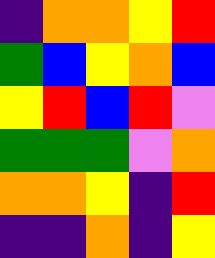[["indigo", "orange", "orange", "yellow", "red"], ["green", "blue", "yellow", "orange", "blue"], ["yellow", "red", "blue", "red", "violet"], ["green", "green", "green", "violet", "orange"], ["orange", "orange", "yellow", "indigo", "red"], ["indigo", "indigo", "orange", "indigo", "yellow"]]